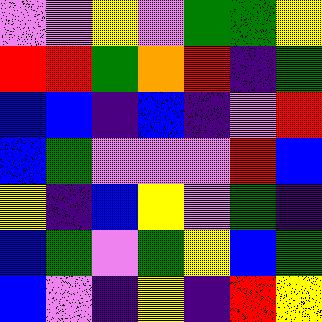[["violet", "violet", "yellow", "violet", "green", "green", "yellow"], ["red", "red", "green", "orange", "red", "indigo", "green"], ["blue", "blue", "indigo", "blue", "indigo", "violet", "red"], ["blue", "green", "violet", "violet", "violet", "red", "blue"], ["yellow", "indigo", "blue", "yellow", "violet", "green", "indigo"], ["blue", "green", "violet", "green", "yellow", "blue", "green"], ["blue", "violet", "indigo", "yellow", "indigo", "red", "yellow"]]